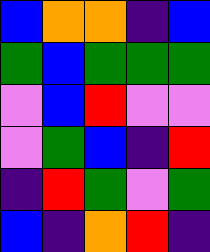[["blue", "orange", "orange", "indigo", "blue"], ["green", "blue", "green", "green", "green"], ["violet", "blue", "red", "violet", "violet"], ["violet", "green", "blue", "indigo", "red"], ["indigo", "red", "green", "violet", "green"], ["blue", "indigo", "orange", "red", "indigo"]]